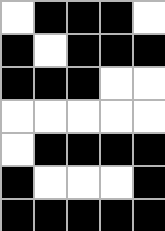[["white", "black", "black", "black", "white"], ["black", "white", "black", "black", "black"], ["black", "black", "black", "white", "white"], ["white", "white", "white", "white", "white"], ["white", "black", "black", "black", "black"], ["black", "white", "white", "white", "black"], ["black", "black", "black", "black", "black"]]